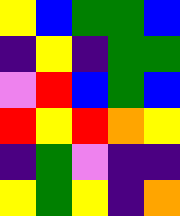[["yellow", "blue", "green", "green", "blue"], ["indigo", "yellow", "indigo", "green", "green"], ["violet", "red", "blue", "green", "blue"], ["red", "yellow", "red", "orange", "yellow"], ["indigo", "green", "violet", "indigo", "indigo"], ["yellow", "green", "yellow", "indigo", "orange"]]